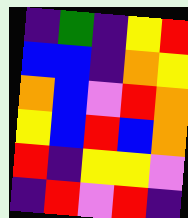[["indigo", "green", "indigo", "yellow", "red"], ["blue", "blue", "indigo", "orange", "yellow"], ["orange", "blue", "violet", "red", "orange"], ["yellow", "blue", "red", "blue", "orange"], ["red", "indigo", "yellow", "yellow", "violet"], ["indigo", "red", "violet", "red", "indigo"]]